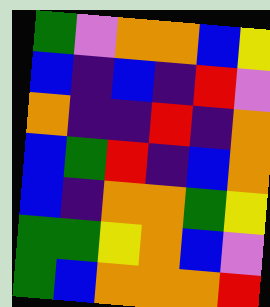[["green", "violet", "orange", "orange", "blue", "yellow"], ["blue", "indigo", "blue", "indigo", "red", "violet"], ["orange", "indigo", "indigo", "red", "indigo", "orange"], ["blue", "green", "red", "indigo", "blue", "orange"], ["blue", "indigo", "orange", "orange", "green", "yellow"], ["green", "green", "yellow", "orange", "blue", "violet"], ["green", "blue", "orange", "orange", "orange", "red"]]